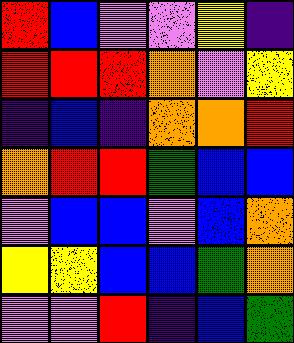[["red", "blue", "violet", "violet", "yellow", "indigo"], ["red", "red", "red", "orange", "violet", "yellow"], ["indigo", "blue", "indigo", "orange", "orange", "red"], ["orange", "red", "red", "green", "blue", "blue"], ["violet", "blue", "blue", "violet", "blue", "orange"], ["yellow", "yellow", "blue", "blue", "green", "orange"], ["violet", "violet", "red", "indigo", "blue", "green"]]